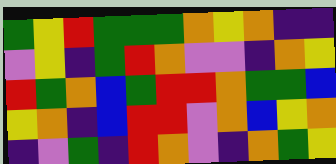[["green", "yellow", "red", "green", "green", "green", "orange", "yellow", "orange", "indigo", "indigo"], ["violet", "yellow", "indigo", "green", "red", "orange", "violet", "violet", "indigo", "orange", "yellow"], ["red", "green", "orange", "blue", "green", "red", "red", "orange", "green", "green", "blue"], ["yellow", "orange", "indigo", "blue", "red", "red", "violet", "orange", "blue", "yellow", "orange"], ["indigo", "violet", "green", "indigo", "red", "orange", "violet", "indigo", "orange", "green", "yellow"]]